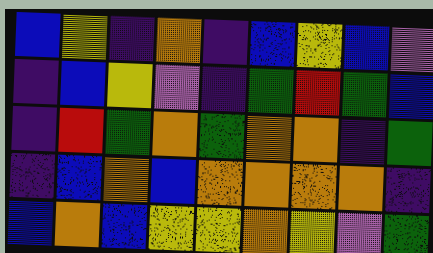[["blue", "yellow", "indigo", "orange", "indigo", "blue", "yellow", "blue", "violet"], ["indigo", "blue", "yellow", "violet", "indigo", "green", "red", "green", "blue"], ["indigo", "red", "green", "orange", "green", "orange", "orange", "indigo", "green"], ["indigo", "blue", "orange", "blue", "orange", "orange", "orange", "orange", "indigo"], ["blue", "orange", "blue", "yellow", "yellow", "orange", "yellow", "violet", "green"]]